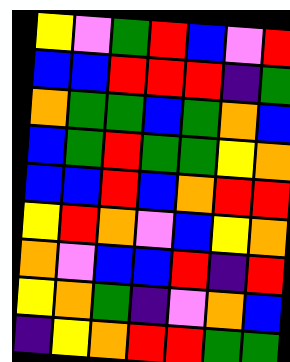[["yellow", "violet", "green", "red", "blue", "violet", "red"], ["blue", "blue", "red", "red", "red", "indigo", "green"], ["orange", "green", "green", "blue", "green", "orange", "blue"], ["blue", "green", "red", "green", "green", "yellow", "orange"], ["blue", "blue", "red", "blue", "orange", "red", "red"], ["yellow", "red", "orange", "violet", "blue", "yellow", "orange"], ["orange", "violet", "blue", "blue", "red", "indigo", "red"], ["yellow", "orange", "green", "indigo", "violet", "orange", "blue"], ["indigo", "yellow", "orange", "red", "red", "green", "green"]]